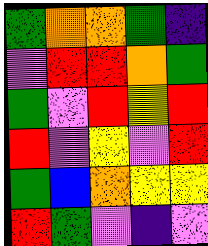[["green", "orange", "orange", "green", "indigo"], ["violet", "red", "red", "orange", "green"], ["green", "violet", "red", "yellow", "red"], ["red", "violet", "yellow", "violet", "red"], ["green", "blue", "orange", "yellow", "yellow"], ["red", "green", "violet", "indigo", "violet"]]